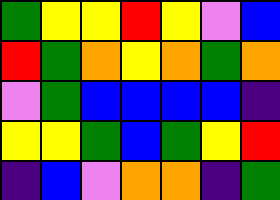[["green", "yellow", "yellow", "red", "yellow", "violet", "blue"], ["red", "green", "orange", "yellow", "orange", "green", "orange"], ["violet", "green", "blue", "blue", "blue", "blue", "indigo"], ["yellow", "yellow", "green", "blue", "green", "yellow", "red"], ["indigo", "blue", "violet", "orange", "orange", "indigo", "green"]]